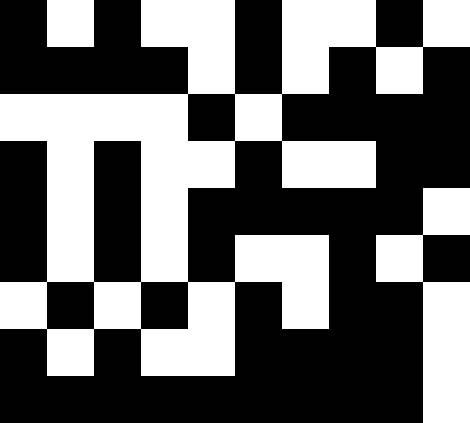[["black", "white", "black", "white", "white", "black", "white", "white", "black", "white"], ["black", "black", "black", "black", "white", "black", "white", "black", "white", "black"], ["white", "white", "white", "white", "black", "white", "black", "black", "black", "black"], ["black", "white", "black", "white", "white", "black", "white", "white", "black", "black"], ["black", "white", "black", "white", "black", "black", "black", "black", "black", "white"], ["black", "white", "black", "white", "black", "white", "white", "black", "white", "black"], ["white", "black", "white", "black", "white", "black", "white", "black", "black", "white"], ["black", "white", "black", "white", "white", "black", "black", "black", "black", "white"], ["black", "black", "black", "black", "black", "black", "black", "black", "black", "white"]]